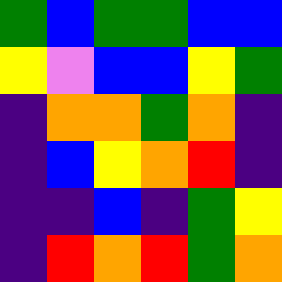[["green", "blue", "green", "green", "blue", "blue"], ["yellow", "violet", "blue", "blue", "yellow", "green"], ["indigo", "orange", "orange", "green", "orange", "indigo"], ["indigo", "blue", "yellow", "orange", "red", "indigo"], ["indigo", "indigo", "blue", "indigo", "green", "yellow"], ["indigo", "red", "orange", "red", "green", "orange"]]